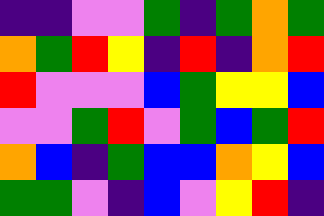[["indigo", "indigo", "violet", "violet", "green", "indigo", "green", "orange", "green"], ["orange", "green", "red", "yellow", "indigo", "red", "indigo", "orange", "red"], ["red", "violet", "violet", "violet", "blue", "green", "yellow", "yellow", "blue"], ["violet", "violet", "green", "red", "violet", "green", "blue", "green", "red"], ["orange", "blue", "indigo", "green", "blue", "blue", "orange", "yellow", "blue"], ["green", "green", "violet", "indigo", "blue", "violet", "yellow", "red", "indigo"]]